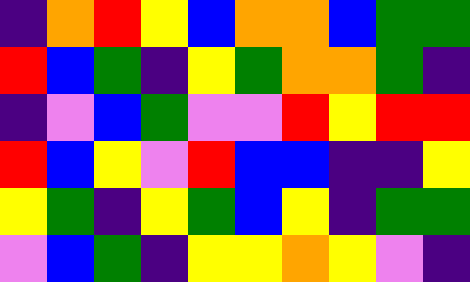[["indigo", "orange", "red", "yellow", "blue", "orange", "orange", "blue", "green", "green"], ["red", "blue", "green", "indigo", "yellow", "green", "orange", "orange", "green", "indigo"], ["indigo", "violet", "blue", "green", "violet", "violet", "red", "yellow", "red", "red"], ["red", "blue", "yellow", "violet", "red", "blue", "blue", "indigo", "indigo", "yellow"], ["yellow", "green", "indigo", "yellow", "green", "blue", "yellow", "indigo", "green", "green"], ["violet", "blue", "green", "indigo", "yellow", "yellow", "orange", "yellow", "violet", "indigo"]]